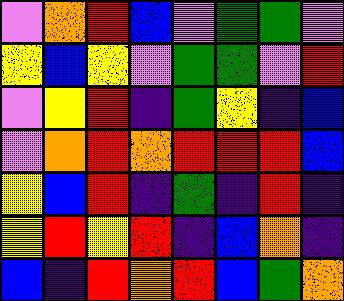[["violet", "orange", "red", "blue", "violet", "green", "green", "violet"], ["yellow", "blue", "yellow", "violet", "green", "green", "violet", "red"], ["violet", "yellow", "red", "indigo", "green", "yellow", "indigo", "blue"], ["violet", "orange", "red", "orange", "red", "red", "red", "blue"], ["yellow", "blue", "red", "indigo", "green", "indigo", "red", "indigo"], ["yellow", "red", "yellow", "red", "indigo", "blue", "orange", "indigo"], ["blue", "indigo", "red", "orange", "red", "blue", "green", "orange"]]